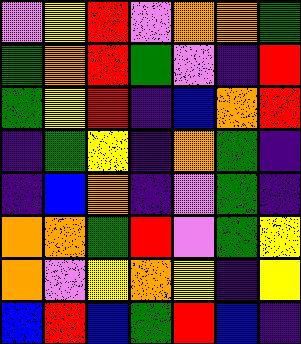[["violet", "yellow", "red", "violet", "orange", "orange", "green"], ["green", "orange", "red", "green", "violet", "indigo", "red"], ["green", "yellow", "red", "indigo", "blue", "orange", "red"], ["indigo", "green", "yellow", "indigo", "orange", "green", "indigo"], ["indigo", "blue", "orange", "indigo", "violet", "green", "indigo"], ["orange", "orange", "green", "red", "violet", "green", "yellow"], ["orange", "violet", "yellow", "orange", "yellow", "indigo", "yellow"], ["blue", "red", "blue", "green", "red", "blue", "indigo"]]